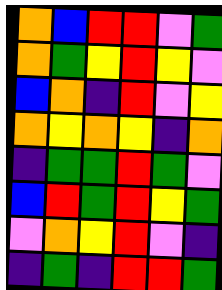[["orange", "blue", "red", "red", "violet", "green"], ["orange", "green", "yellow", "red", "yellow", "violet"], ["blue", "orange", "indigo", "red", "violet", "yellow"], ["orange", "yellow", "orange", "yellow", "indigo", "orange"], ["indigo", "green", "green", "red", "green", "violet"], ["blue", "red", "green", "red", "yellow", "green"], ["violet", "orange", "yellow", "red", "violet", "indigo"], ["indigo", "green", "indigo", "red", "red", "green"]]